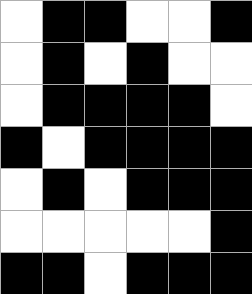[["white", "black", "black", "white", "white", "black"], ["white", "black", "white", "black", "white", "white"], ["white", "black", "black", "black", "black", "white"], ["black", "white", "black", "black", "black", "black"], ["white", "black", "white", "black", "black", "black"], ["white", "white", "white", "white", "white", "black"], ["black", "black", "white", "black", "black", "black"]]